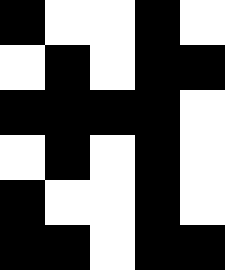[["black", "white", "white", "black", "white"], ["white", "black", "white", "black", "black"], ["black", "black", "black", "black", "white"], ["white", "black", "white", "black", "white"], ["black", "white", "white", "black", "white"], ["black", "black", "white", "black", "black"]]